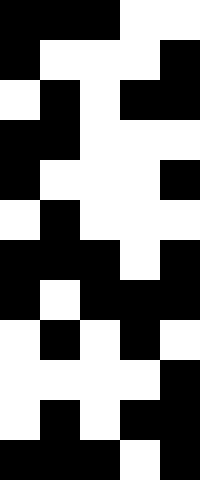[["black", "black", "black", "white", "white"], ["black", "white", "white", "white", "black"], ["white", "black", "white", "black", "black"], ["black", "black", "white", "white", "white"], ["black", "white", "white", "white", "black"], ["white", "black", "white", "white", "white"], ["black", "black", "black", "white", "black"], ["black", "white", "black", "black", "black"], ["white", "black", "white", "black", "white"], ["white", "white", "white", "white", "black"], ["white", "black", "white", "black", "black"], ["black", "black", "black", "white", "black"]]